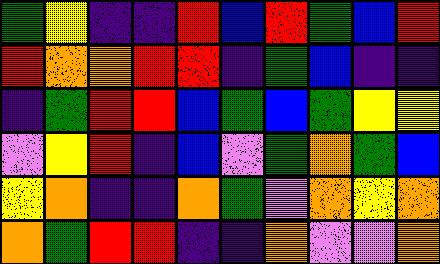[["green", "yellow", "indigo", "indigo", "red", "blue", "red", "green", "blue", "red"], ["red", "orange", "orange", "red", "red", "indigo", "green", "blue", "indigo", "indigo"], ["indigo", "green", "red", "red", "blue", "green", "blue", "green", "yellow", "yellow"], ["violet", "yellow", "red", "indigo", "blue", "violet", "green", "orange", "green", "blue"], ["yellow", "orange", "indigo", "indigo", "orange", "green", "violet", "orange", "yellow", "orange"], ["orange", "green", "red", "red", "indigo", "indigo", "orange", "violet", "violet", "orange"]]